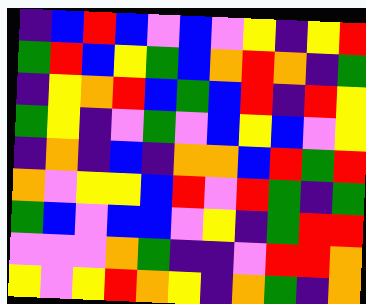[["indigo", "blue", "red", "blue", "violet", "blue", "violet", "yellow", "indigo", "yellow", "red"], ["green", "red", "blue", "yellow", "green", "blue", "orange", "red", "orange", "indigo", "green"], ["indigo", "yellow", "orange", "red", "blue", "green", "blue", "red", "indigo", "red", "yellow"], ["green", "yellow", "indigo", "violet", "green", "violet", "blue", "yellow", "blue", "violet", "yellow"], ["indigo", "orange", "indigo", "blue", "indigo", "orange", "orange", "blue", "red", "green", "red"], ["orange", "violet", "yellow", "yellow", "blue", "red", "violet", "red", "green", "indigo", "green"], ["green", "blue", "violet", "blue", "blue", "violet", "yellow", "indigo", "green", "red", "red"], ["violet", "violet", "violet", "orange", "green", "indigo", "indigo", "violet", "red", "red", "orange"], ["yellow", "violet", "yellow", "red", "orange", "yellow", "indigo", "orange", "green", "indigo", "orange"]]